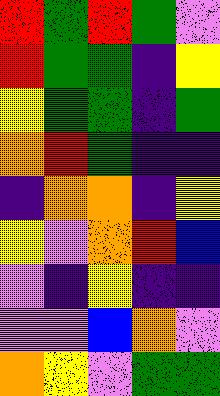[["red", "green", "red", "green", "violet"], ["red", "green", "green", "indigo", "yellow"], ["yellow", "green", "green", "indigo", "green"], ["orange", "red", "green", "indigo", "indigo"], ["indigo", "orange", "orange", "indigo", "yellow"], ["yellow", "violet", "orange", "red", "blue"], ["violet", "indigo", "yellow", "indigo", "indigo"], ["violet", "violet", "blue", "orange", "violet"], ["orange", "yellow", "violet", "green", "green"]]